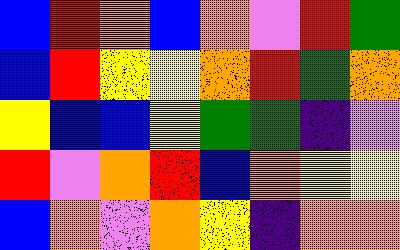[["blue", "red", "orange", "blue", "orange", "violet", "red", "green"], ["blue", "red", "yellow", "yellow", "orange", "red", "green", "orange"], ["yellow", "blue", "blue", "yellow", "green", "green", "indigo", "violet"], ["red", "violet", "orange", "red", "blue", "orange", "yellow", "yellow"], ["blue", "orange", "violet", "orange", "yellow", "indigo", "orange", "orange"]]